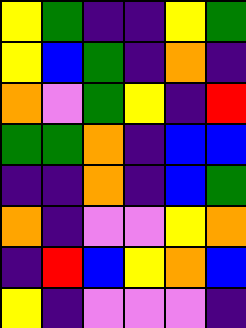[["yellow", "green", "indigo", "indigo", "yellow", "green"], ["yellow", "blue", "green", "indigo", "orange", "indigo"], ["orange", "violet", "green", "yellow", "indigo", "red"], ["green", "green", "orange", "indigo", "blue", "blue"], ["indigo", "indigo", "orange", "indigo", "blue", "green"], ["orange", "indigo", "violet", "violet", "yellow", "orange"], ["indigo", "red", "blue", "yellow", "orange", "blue"], ["yellow", "indigo", "violet", "violet", "violet", "indigo"]]